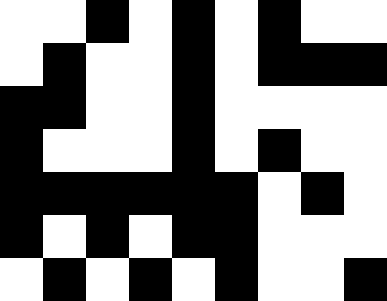[["white", "white", "black", "white", "black", "white", "black", "white", "white"], ["white", "black", "white", "white", "black", "white", "black", "black", "black"], ["black", "black", "white", "white", "black", "white", "white", "white", "white"], ["black", "white", "white", "white", "black", "white", "black", "white", "white"], ["black", "black", "black", "black", "black", "black", "white", "black", "white"], ["black", "white", "black", "white", "black", "black", "white", "white", "white"], ["white", "black", "white", "black", "white", "black", "white", "white", "black"]]